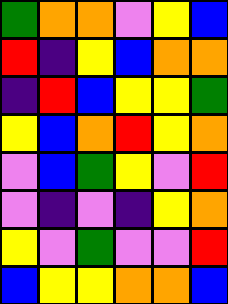[["green", "orange", "orange", "violet", "yellow", "blue"], ["red", "indigo", "yellow", "blue", "orange", "orange"], ["indigo", "red", "blue", "yellow", "yellow", "green"], ["yellow", "blue", "orange", "red", "yellow", "orange"], ["violet", "blue", "green", "yellow", "violet", "red"], ["violet", "indigo", "violet", "indigo", "yellow", "orange"], ["yellow", "violet", "green", "violet", "violet", "red"], ["blue", "yellow", "yellow", "orange", "orange", "blue"]]